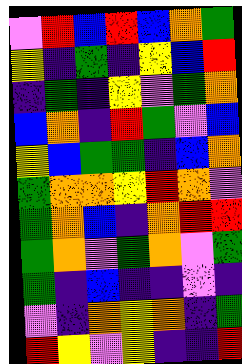[["violet", "red", "blue", "red", "blue", "orange", "green"], ["yellow", "indigo", "green", "indigo", "yellow", "blue", "red"], ["indigo", "green", "indigo", "yellow", "violet", "green", "orange"], ["blue", "orange", "indigo", "red", "green", "violet", "blue"], ["yellow", "blue", "green", "green", "indigo", "blue", "orange"], ["green", "orange", "orange", "yellow", "red", "orange", "violet"], ["green", "orange", "blue", "indigo", "orange", "red", "red"], ["green", "orange", "violet", "green", "orange", "violet", "green"], ["green", "indigo", "blue", "indigo", "indigo", "violet", "indigo"], ["violet", "indigo", "orange", "yellow", "orange", "indigo", "green"], ["red", "yellow", "violet", "yellow", "indigo", "indigo", "red"]]